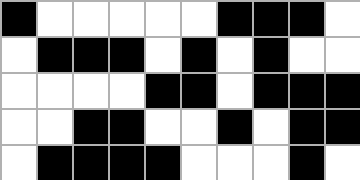[["black", "white", "white", "white", "white", "white", "black", "black", "black", "white"], ["white", "black", "black", "black", "white", "black", "white", "black", "white", "white"], ["white", "white", "white", "white", "black", "black", "white", "black", "black", "black"], ["white", "white", "black", "black", "white", "white", "black", "white", "black", "black"], ["white", "black", "black", "black", "black", "white", "white", "white", "black", "white"]]